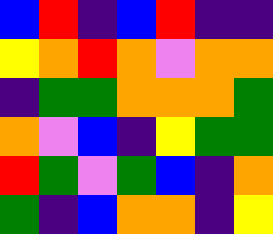[["blue", "red", "indigo", "blue", "red", "indigo", "indigo"], ["yellow", "orange", "red", "orange", "violet", "orange", "orange"], ["indigo", "green", "green", "orange", "orange", "orange", "green"], ["orange", "violet", "blue", "indigo", "yellow", "green", "green"], ["red", "green", "violet", "green", "blue", "indigo", "orange"], ["green", "indigo", "blue", "orange", "orange", "indigo", "yellow"]]